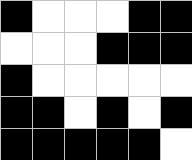[["black", "white", "white", "white", "black", "black"], ["white", "white", "white", "black", "black", "black"], ["black", "white", "white", "white", "white", "white"], ["black", "black", "white", "black", "white", "black"], ["black", "black", "black", "black", "black", "white"]]